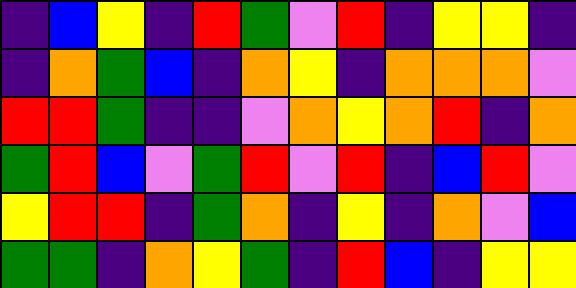[["indigo", "blue", "yellow", "indigo", "red", "green", "violet", "red", "indigo", "yellow", "yellow", "indigo"], ["indigo", "orange", "green", "blue", "indigo", "orange", "yellow", "indigo", "orange", "orange", "orange", "violet"], ["red", "red", "green", "indigo", "indigo", "violet", "orange", "yellow", "orange", "red", "indigo", "orange"], ["green", "red", "blue", "violet", "green", "red", "violet", "red", "indigo", "blue", "red", "violet"], ["yellow", "red", "red", "indigo", "green", "orange", "indigo", "yellow", "indigo", "orange", "violet", "blue"], ["green", "green", "indigo", "orange", "yellow", "green", "indigo", "red", "blue", "indigo", "yellow", "yellow"]]